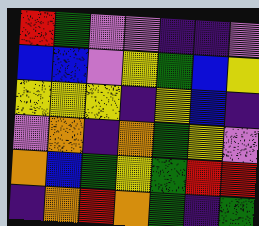[["red", "green", "violet", "violet", "indigo", "indigo", "violet"], ["blue", "blue", "violet", "yellow", "green", "blue", "yellow"], ["yellow", "yellow", "yellow", "indigo", "yellow", "blue", "indigo"], ["violet", "orange", "indigo", "orange", "green", "yellow", "violet"], ["orange", "blue", "green", "yellow", "green", "red", "red"], ["indigo", "orange", "red", "orange", "green", "indigo", "green"]]